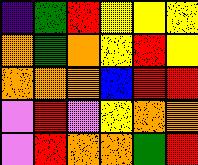[["indigo", "green", "red", "yellow", "yellow", "yellow"], ["orange", "green", "orange", "yellow", "red", "yellow"], ["orange", "orange", "orange", "blue", "red", "red"], ["violet", "red", "violet", "yellow", "orange", "orange"], ["violet", "red", "orange", "orange", "green", "red"]]